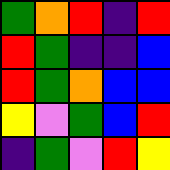[["green", "orange", "red", "indigo", "red"], ["red", "green", "indigo", "indigo", "blue"], ["red", "green", "orange", "blue", "blue"], ["yellow", "violet", "green", "blue", "red"], ["indigo", "green", "violet", "red", "yellow"]]